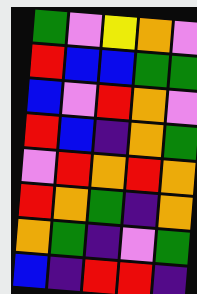[["green", "violet", "yellow", "orange", "violet"], ["red", "blue", "blue", "green", "green"], ["blue", "violet", "red", "orange", "violet"], ["red", "blue", "indigo", "orange", "green"], ["violet", "red", "orange", "red", "orange"], ["red", "orange", "green", "indigo", "orange"], ["orange", "green", "indigo", "violet", "green"], ["blue", "indigo", "red", "red", "indigo"]]